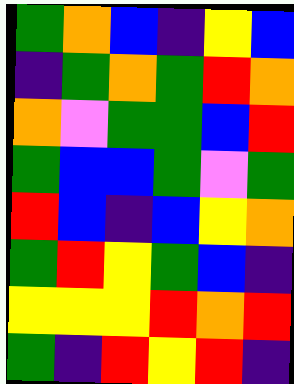[["green", "orange", "blue", "indigo", "yellow", "blue"], ["indigo", "green", "orange", "green", "red", "orange"], ["orange", "violet", "green", "green", "blue", "red"], ["green", "blue", "blue", "green", "violet", "green"], ["red", "blue", "indigo", "blue", "yellow", "orange"], ["green", "red", "yellow", "green", "blue", "indigo"], ["yellow", "yellow", "yellow", "red", "orange", "red"], ["green", "indigo", "red", "yellow", "red", "indigo"]]